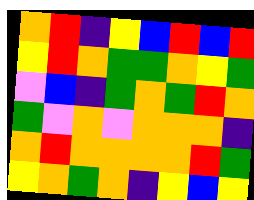[["orange", "red", "indigo", "yellow", "blue", "red", "blue", "red"], ["yellow", "red", "orange", "green", "green", "orange", "yellow", "green"], ["violet", "blue", "indigo", "green", "orange", "green", "red", "orange"], ["green", "violet", "orange", "violet", "orange", "orange", "orange", "indigo"], ["orange", "red", "orange", "orange", "orange", "orange", "red", "green"], ["yellow", "orange", "green", "orange", "indigo", "yellow", "blue", "yellow"]]